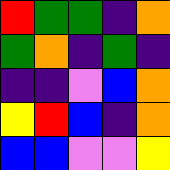[["red", "green", "green", "indigo", "orange"], ["green", "orange", "indigo", "green", "indigo"], ["indigo", "indigo", "violet", "blue", "orange"], ["yellow", "red", "blue", "indigo", "orange"], ["blue", "blue", "violet", "violet", "yellow"]]